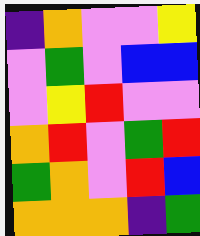[["indigo", "orange", "violet", "violet", "yellow"], ["violet", "green", "violet", "blue", "blue"], ["violet", "yellow", "red", "violet", "violet"], ["orange", "red", "violet", "green", "red"], ["green", "orange", "violet", "red", "blue"], ["orange", "orange", "orange", "indigo", "green"]]